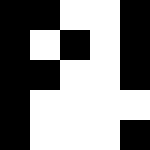[["black", "black", "white", "white", "black"], ["black", "white", "black", "white", "black"], ["black", "black", "white", "white", "black"], ["black", "white", "white", "white", "white"], ["black", "white", "white", "white", "black"]]